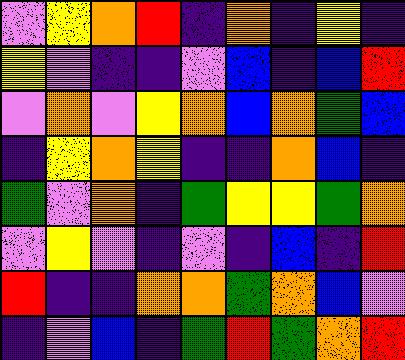[["violet", "yellow", "orange", "red", "indigo", "orange", "indigo", "yellow", "indigo"], ["yellow", "violet", "indigo", "indigo", "violet", "blue", "indigo", "blue", "red"], ["violet", "orange", "violet", "yellow", "orange", "blue", "orange", "green", "blue"], ["indigo", "yellow", "orange", "yellow", "indigo", "indigo", "orange", "blue", "indigo"], ["green", "violet", "orange", "indigo", "green", "yellow", "yellow", "green", "orange"], ["violet", "yellow", "violet", "indigo", "violet", "indigo", "blue", "indigo", "red"], ["red", "indigo", "indigo", "orange", "orange", "green", "orange", "blue", "violet"], ["indigo", "violet", "blue", "indigo", "green", "red", "green", "orange", "red"]]